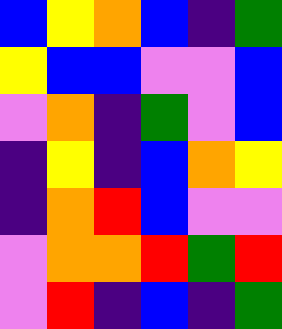[["blue", "yellow", "orange", "blue", "indigo", "green"], ["yellow", "blue", "blue", "violet", "violet", "blue"], ["violet", "orange", "indigo", "green", "violet", "blue"], ["indigo", "yellow", "indigo", "blue", "orange", "yellow"], ["indigo", "orange", "red", "blue", "violet", "violet"], ["violet", "orange", "orange", "red", "green", "red"], ["violet", "red", "indigo", "blue", "indigo", "green"]]